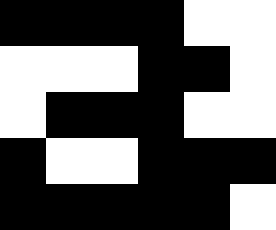[["black", "black", "black", "black", "white", "white"], ["white", "white", "white", "black", "black", "white"], ["white", "black", "black", "black", "white", "white"], ["black", "white", "white", "black", "black", "black"], ["black", "black", "black", "black", "black", "white"]]